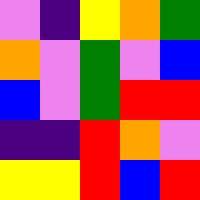[["violet", "indigo", "yellow", "orange", "green"], ["orange", "violet", "green", "violet", "blue"], ["blue", "violet", "green", "red", "red"], ["indigo", "indigo", "red", "orange", "violet"], ["yellow", "yellow", "red", "blue", "red"]]